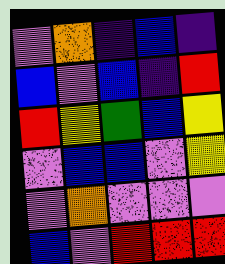[["violet", "orange", "indigo", "blue", "indigo"], ["blue", "violet", "blue", "indigo", "red"], ["red", "yellow", "green", "blue", "yellow"], ["violet", "blue", "blue", "violet", "yellow"], ["violet", "orange", "violet", "violet", "violet"], ["blue", "violet", "red", "red", "red"]]